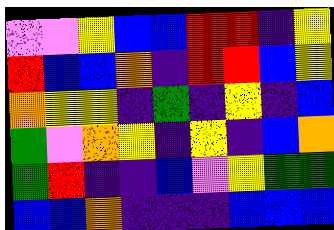[["violet", "violet", "yellow", "blue", "blue", "red", "red", "indigo", "yellow"], ["red", "blue", "blue", "orange", "indigo", "red", "red", "blue", "yellow"], ["orange", "yellow", "yellow", "indigo", "green", "indigo", "yellow", "indigo", "blue"], ["green", "violet", "orange", "yellow", "indigo", "yellow", "indigo", "blue", "orange"], ["green", "red", "indigo", "indigo", "blue", "violet", "yellow", "green", "green"], ["blue", "blue", "orange", "indigo", "indigo", "indigo", "blue", "blue", "blue"]]